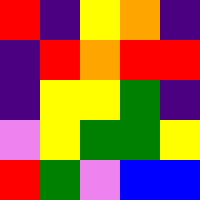[["red", "indigo", "yellow", "orange", "indigo"], ["indigo", "red", "orange", "red", "red"], ["indigo", "yellow", "yellow", "green", "indigo"], ["violet", "yellow", "green", "green", "yellow"], ["red", "green", "violet", "blue", "blue"]]